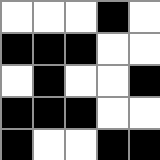[["white", "white", "white", "black", "white"], ["black", "black", "black", "white", "white"], ["white", "black", "white", "white", "black"], ["black", "black", "black", "white", "white"], ["black", "white", "white", "black", "black"]]